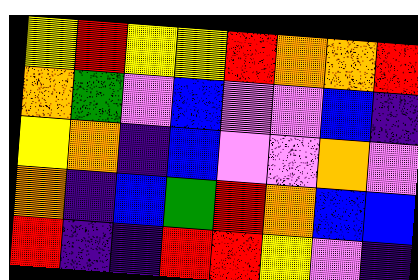[["yellow", "red", "yellow", "yellow", "red", "orange", "orange", "red"], ["orange", "green", "violet", "blue", "violet", "violet", "blue", "indigo"], ["yellow", "orange", "indigo", "blue", "violet", "violet", "orange", "violet"], ["orange", "indigo", "blue", "green", "red", "orange", "blue", "blue"], ["red", "indigo", "indigo", "red", "red", "yellow", "violet", "indigo"]]